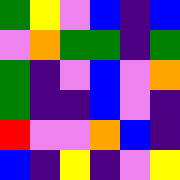[["green", "yellow", "violet", "blue", "indigo", "blue"], ["violet", "orange", "green", "green", "indigo", "green"], ["green", "indigo", "violet", "blue", "violet", "orange"], ["green", "indigo", "indigo", "blue", "violet", "indigo"], ["red", "violet", "violet", "orange", "blue", "indigo"], ["blue", "indigo", "yellow", "indigo", "violet", "yellow"]]